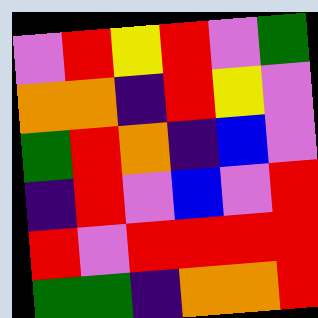[["violet", "red", "yellow", "red", "violet", "green"], ["orange", "orange", "indigo", "red", "yellow", "violet"], ["green", "red", "orange", "indigo", "blue", "violet"], ["indigo", "red", "violet", "blue", "violet", "red"], ["red", "violet", "red", "red", "red", "red"], ["green", "green", "indigo", "orange", "orange", "red"]]